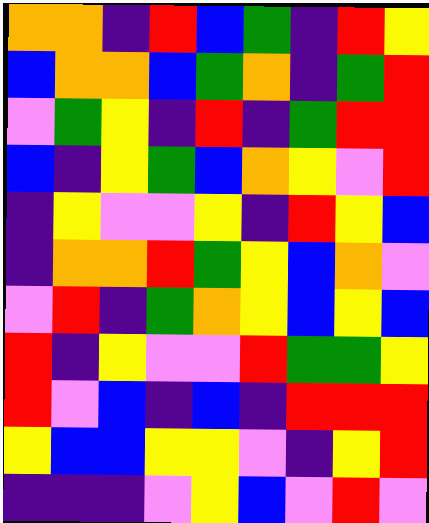[["orange", "orange", "indigo", "red", "blue", "green", "indigo", "red", "yellow"], ["blue", "orange", "orange", "blue", "green", "orange", "indigo", "green", "red"], ["violet", "green", "yellow", "indigo", "red", "indigo", "green", "red", "red"], ["blue", "indigo", "yellow", "green", "blue", "orange", "yellow", "violet", "red"], ["indigo", "yellow", "violet", "violet", "yellow", "indigo", "red", "yellow", "blue"], ["indigo", "orange", "orange", "red", "green", "yellow", "blue", "orange", "violet"], ["violet", "red", "indigo", "green", "orange", "yellow", "blue", "yellow", "blue"], ["red", "indigo", "yellow", "violet", "violet", "red", "green", "green", "yellow"], ["red", "violet", "blue", "indigo", "blue", "indigo", "red", "red", "red"], ["yellow", "blue", "blue", "yellow", "yellow", "violet", "indigo", "yellow", "red"], ["indigo", "indigo", "indigo", "violet", "yellow", "blue", "violet", "red", "violet"]]